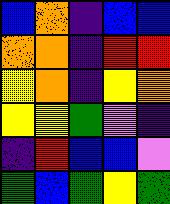[["blue", "orange", "indigo", "blue", "blue"], ["orange", "orange", "indigo", "red", "red"], ["yellow", "orange", "indigo", "yellow", "orange"], ["yellow", "yellow", "green", "violet", "indigo"], ["indigo", "red", "blue", "blue", "violet"], ["green", "blue", "green", "yellow", "green"]]